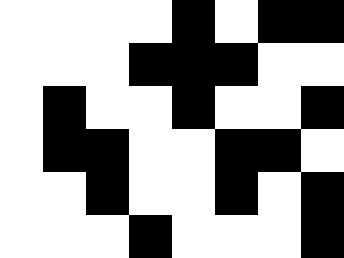[["white", "white", "white", "white", "black", "white", "black", "black"], ["white", "white", "white", "black", "black", "black", "white", "white"], ["white", "black", "white", "white", "black", "white", "white", "black"], ["white", "black", "black", "white", "white", "black", "black", "white"], ["white", "white", "black", "white", "white", "black", "white", "black"], ["white", "white", "white", "black", "white", "white", "white", "black"]]